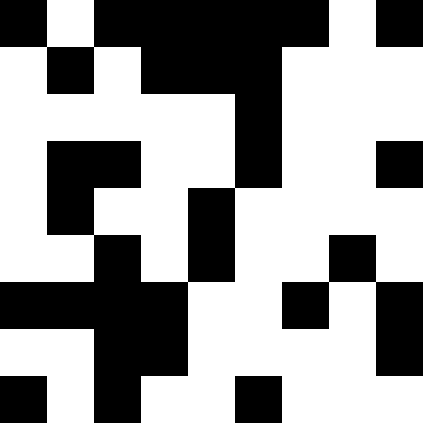[["black", "white", "black", "black", "black", "black", "black", "white", "black"], ["white", "black", "white", "black", "black", "black", "white", "white", "white"], ["white", "white", "white", "white", "white", "black", "white", "white", "white"], ["white", "black", "black", "white", "white", "black", "white", "white", "black"], ["white", "black", "white", "white", "black", "white", "white", "white", "white"], ["white", "white", "black", "white", "black", "white", "white", "black", "white"], ["black", "black", "black", "black", "white", "white", "black", "white", "black"], ["white", "white", "black", "black", "white", "white", "white", "white", "black"], ["black", "white", "black", "white", "white", "black", "white", "white", "white"]]